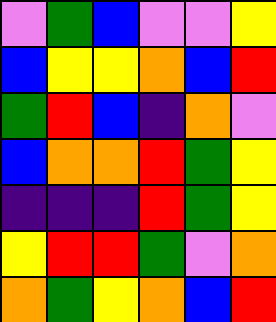[["violet", "green", "blue", "violet", "violet", "yellow"], ["blue", "yellow", "yellow", "orange", "blue", "red"], ["green", "red", "blue", "indigo", "orange", "violet"], ["blue", "orange", "orange", "red", "green", "yellow"], ["indigo", "indigo", "indigo", "red", "green", "yellow"], ["yellow", "red", "red", "green", "violet", "orange"], ["orange", "green", "yellow", "orange", "blue", "red"]]